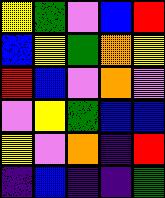[["yellow", "green", "violet", "blue", "red"], ["blue", "yellow", "green", "orange", "yellow"], ["red", "blue", "violet", "orange", "violet"], ["violet", "yellow", "green", "blue", "blue"], ["yellow", "violet", "orange", "indigo", "red"], ["indigo", "blue", "indigo", "indigo", "green"]]